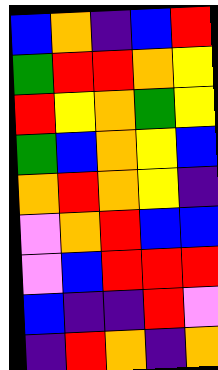[["blue", "orange", "indigo", "blue", "red"], ["green", "red", "red", "orange", "yellow"], ["red", "yellow", "orange", "green", "yellow"], ["green", "blue", "orange", "yellow", "blue"], ["orange", "red", "orange", "yellow", "indigo"], ["violet", "orange", "red", "blue", "blue"], ["violet", "blue", "red", "red", "red"], ["blue", "indigo", "indigo", "red", "violet"], ["indigo", "red", "orange", "indigo", "orange"]]